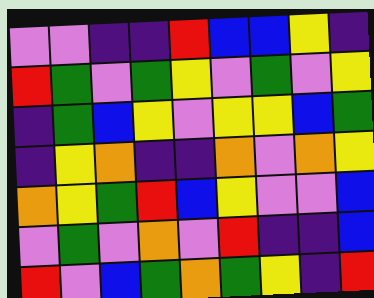[["violet", "violet", "indigo", "indigo", "red", "blue", "blue", "yellow", "indigo"], ["red", "green", "violet", "green", "yellow", "violet", "green", "violet", "yellow"], ["indigo", "green", "blue", "yellow", "violet", "yellow", "yellow", "blue", "green"], ["indigo", "yellow", "orange", "indigo", "indigo", "orange", "violet", "orange", "yellow"], ["orange", "yellow", "green", "red", "blue", "yellow", "violet", "violet", "blue"], ["violet", "green", "violet", "orange", "violet", "red", "indigo", "indigo", "blue"], ["red", "violet", "blue", "green", "orange", "green", "yellow", "indigo", "red"]]